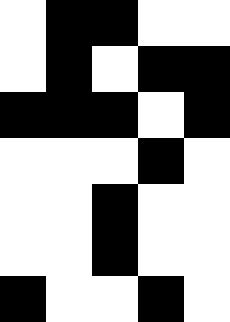[["white", "black", "black", "white", "white"], ["white", "black", "white", "black", "black"], ["black", "black", "black", "white", "black"], ["white", "white", "white", "black", "white"], ["white", "white", "black", "white", "white"], ["white", "white", "black", "white", "white"], ["black", "white", "white", "black", "white"]]